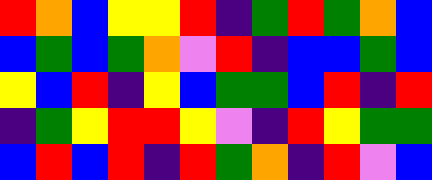[["red", "orange", "blue", "yellow", "yellow", "red", "indigo", "green", "red", "green", "orange", "blue"], ["blue", "green", "blue", "green", "orange", "violet", "red", "indigo", "blue", "blue", "green", "blue"], ["yellow", "blue", "red", "indigo", "yellow", "blue", "green", "green", "blue", "red", "indigo", "red"], ["indigo", "green", "yellow", "red", "red", "yellow", "violet", "indigo", "red", "yellow", "green", "green"], ["blue", "red", "blue", "red", "indigo", "red", "green", "orange", "indigo", "red", "violet", "blue"]]